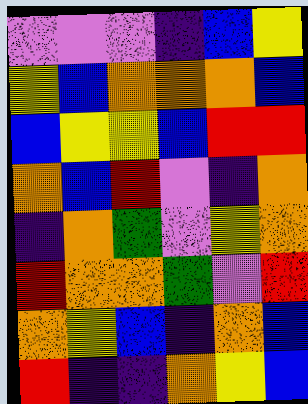[["violet", "violet", "violet", "indigo", "blue", "yellow"], ["yellow", "blue", "orange", "orange", "orange", "blue"], ["blue", "yellow", "yellow", "blue", "red", "red"], ["orange", "blue", "red", "violet", "indigo", "orange"], ["indigo", "orange", "green", "violet", "yellow", "orange"], ["red", "orange", "orange", "green", "violet", "red"], ["orange", "yellow", "blue", "indigo", "orange", "blue"], ["red", "indigo", "indigo", "orange", "yellow", "blue"]]